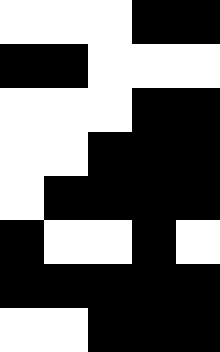[["white", "white", "white", "black", "black"], ["black", "black", "white", "white", "white"], ["white", "white", "white", "black", "black"], ["white", "white", "black", "black", "black"], ["white", "black", "black", "black", "black"], ["black", "white", "white", "black", "white"], ["black", "black", "black", "black", "black"], ["white", "white", "black", "black", "black"]]